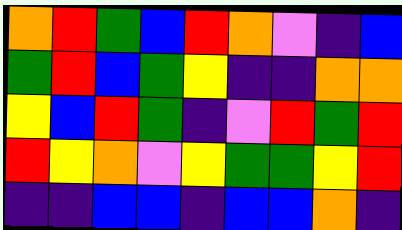[["orange", "red", "green", "blue", "red", "orange", "violet", "indigo", "blue"], ["green", "red", "blue", "green", "yellow", "indigo", "indigo", "orange", "orange"], ["yellow", "blue", "red", "green", "indigo", "violet", "red", "green", "red"], ["red", "yellow", "orange", "violet", "yellow", "green", "green", "yellow", "red"], ["indigo", "indigo", "blue", "blue", "indigo", "blue", "blue", "orange", "indigo"]]